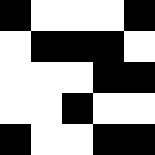[["black", "white", "white", "white", "black"], ["white", "black", "black", "black", "white"], ["white", "white", "white", "black", "black"], ["white", "white", "black", "white", "white"], ["black", "white", "white", "black", "black"]]